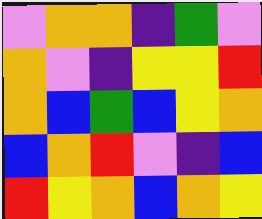[["violet", "orange", "orange", "indigo", "green", "violet"], ["orange", "violet", "indigo", "yellow", "yellow", "red"], ["orange", "blue", "green", "blue", "yellow", "orange"], ["blue", "orange", "red", "violet", "indigo", "blue"], ["red", "yellow", "orange", "blue", "orange", "yellow"]]